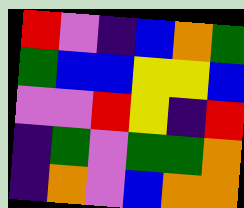[["red", "violet", "indigo", "blue", "orange", "green"], ["green", "blue", "blue", "yellow", "yellow", "blue"], ["violet", "violet", "red", "yellow", "indigo", "red"], ["indigo", "green", "violet", "green", "green", "orange"], ["indigo", "orange", "violet", "blue", "orange", "orange"]]